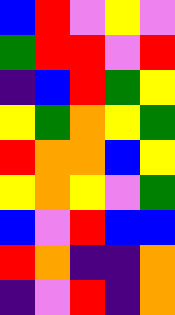[["blue", "red", "violet", "yellow", "violet"], ["green", "red", "red", "violet", "red"], ["indigo", "blue", "red", "green", "yellow"], ["yellow", "green", "orange", "yellow", "green"], ["red", "orange", "orange", "blue", "yellow"], ["yellow", "orange", "yellow", "violet", "green"], ["blue", "violet", "red", "blue", "blue"], ["red", "orange", "indigo", "indigo", "orange"], ["indigo", "violet", "red", "indigo", "orange"]]